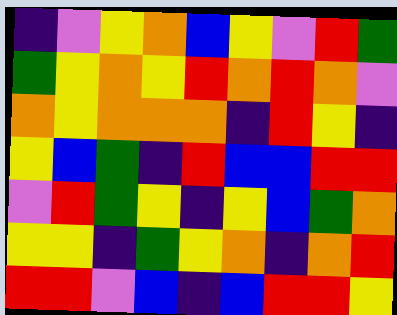[["indigo", "violet", "yellow", "orange", "blue", "yellow", "violet", "red", "green"], ["green", "yellow", "orange", "yellow", "red", "orange", "red", "orange", "violet"], ["orange", "yellow", "orange", "orange", "orange", "indigo", "red", "yellow", "indigo"], ["yellow", "blue", "green", "indigo", "red", "blue", "blue", "red", "red"], ["violet", "red", "green", "yellow", "indigo", "yellow", "blue", "green", "orange"], ["yellow", "yellow", "indigo", "green", "yellow", "orange", "indigo", "orange", "red"], ["red", "red", "violet", "blue", "indigo", "blue", "red", "red", "yellow"]]